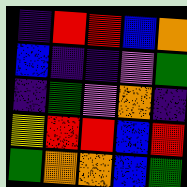[["indigo", "red", "red", "blue", "orange"], ["blue", "indigo", "indigo", "violet", "green"], ["indigo", "green", "violet", "orange", "indigo"], ["yellow", "red", "red", "blue", "red"], ["green", "orange", "orange", "blue", "green"]]